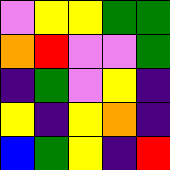[["violet", "yellow", "yellow", "green", "green"], ["orange", "red", "violet", "violet", "green"], ["indigo", "green", "violet", "yellow", "indigo"], ["yellow", "indigo", "yellow", "orange", "indigo"], ["blue", "green", "yellow", "indigo", "red"]]